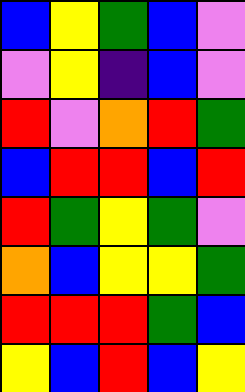[["blue", "yellow", "green", "blue", "violet"], ["violet", "yellow", "indigo", "blue", "violet"], ["red", "violet", "orange", "red", "green"], ["blue", "red", "red", "blue", "red"], ["red", "green", "yellow", "green", "violet"], ["orange", "blue", "yellow", "yellow", "green"], ["red", "red", "red", "green", "blue"], ["yellow", "blue", "red", "blue", "yellow"]]